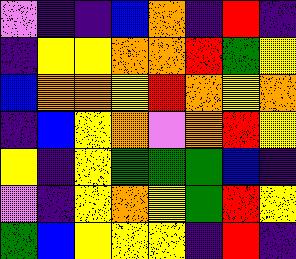[["violet", "indigo", "indigo", "blue", "orange", "indigo", "red", "indigo"], ["indigo", "yellow", "yellow", "orange", "orange", "red", "green", "yellow"], ["blue", "orange", "orange", "yellow", "red", "orange", "yellow", "orange"], ["indigo", "blue", "yellow", "orange", "violet", "orange", "red", "yellow"], ["yellow", "indigo", "yellow", "green", "green", "green", "blue", "indigo"], ["violet", "indigo", "yellow", "orange", "yellow", "green", "red", "yellow"], ["green", "blue", "yellow", "yellow", "yellow", "indigo", "red", "indigo"]]